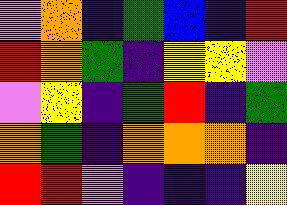[["violet", "orange", "indigo", "green", "blue", "indigo", "red"], ["red", "orange", "green", "indigo", "yellow", "yellow", "violet"], ["violet", "yellow", "indigo", "green", "red", "indigo", "green"], ["orange", "green", "indigo", "orange", "orange", "orange", "indigo"], ["red", "red", "violet", "indigo", "indigo", "indigo", "yellow"]]